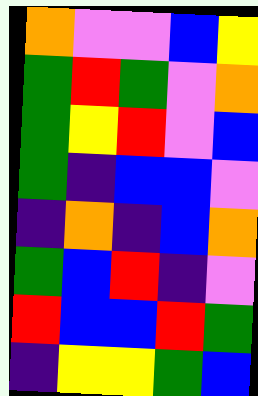[["orange", "violet", "violet", "blue", "yellow"], ["green", "red", "green", "violet", "orange"], ["green", "yellow", "red", "violet", "blue"], ["green", "indigo", "blue", "blue", "violet"], ["indigo", "orange", "indigo", "blue", "orange"], ["green", "blue", "red", "indigo", "violet"], ["red", "blue", "blue", "red", "green"], ["indigo", "yellow", "yellow", "green", "blue"]]